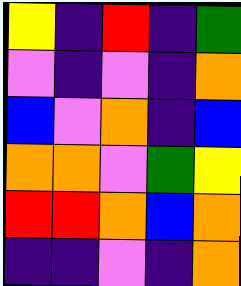[["yellow", "indigo", "red", "indigo", "green"], ["violet", "indigo", "violet", "indigo", "orange"], ["blue", "violet", "orange", "indigo", "blue"], ["orange", "orange", "violet", "green", "yellow"], ["red", "red", "orange", "blue", "orange"], ["indigo", "indigo", "violet", "indigo", "orange"]]